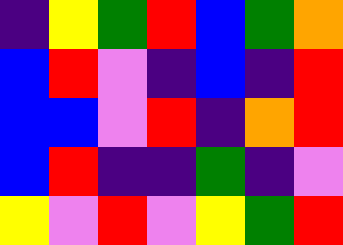[["indigo", "yellow", "green", "red", "blue", "green", "orange"], ["blue", "red", "violet", "indigo", "blue", "indigo", "red"], ["blue", "blue", "violet", "red", "indigo", "orange", "red"], ["blue", "red", "indigo", "indigo", "green", "indigo", "violet"], ["yellow", "violet", "red", "violet", "yellow", "green", "red"]]